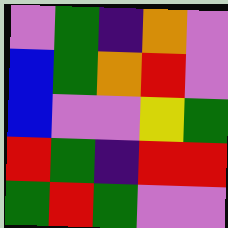[["violet", "green", "indigo", "orange", "violet"], ["blue", "green", "orange", "red", "violet"], ["blue", "violet", "violet", "yellow", "green"], ["red", "green", "indigo", "red", "red"], ["green", "red", "green", "violet", "violet"]]